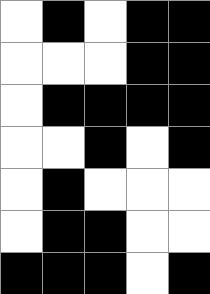[["white", "black", "white", "black", "black"], ["white", "white", "white", "black", "black"], ["white", "black", "black", "black", "black"], ["white", "white", "black", "white", "black"], ["white", "black", "white", "white", "white"], ["white", "black", "black", "white", "white"], ["black", "black", "black", "white", "black"]]